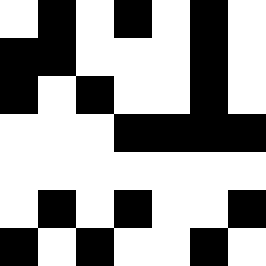[["white", "black", "white", "black", "white", "black", "white"], ["black", "black", "white", "white", "white", "black", "white"], ["black", "white", "black", "white", "white", "black", "white"], ["white", "white", "white", "black", "black", "black", "black"], ["white", "white", "white", "white", "white", "white", "white"], ["white", "black", "white", "black", "white", "white", "black"], ["black", "white", "black", "white", "white", "black", "white"]]